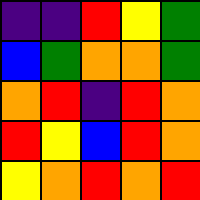[["indigo", "indigo", "red", "yellow", "green"], ["blue", "green", "orange", "orange", "green"], ["orange", "red", "indigo", "red", "orange"], ["red", "yellow", "blue", "red", "orange"], ["yellow", "orange", "red", "orange", "red"]]